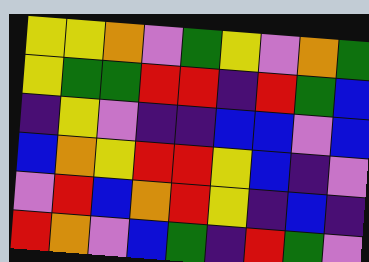[["yellow", "yellow", "orange", "violet", "green", "yellow", "violet", "orange", "green"], ["yellow", "green", "green", "red", "red", "indigo", "red", "green", "blue"], ["indigo", "yellow", "violet", "indigo", "indigo", "blue", "blue", "violet", "blue"], ["blue", "orange", "yellow", "red", "red", "yellow", "blue", "indigo", "violet"], ["violet", "red", "blue", "orange", "red", "yellow", "indigo", "blue", "indigo"], ["red", "orange", "violet", "blue", "green", "indigo", "red", "green", "violet"]]